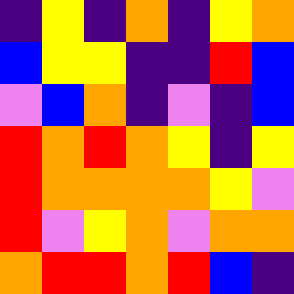[["indigo", "yellow", "indigo", "orange", "indigo", "yellow", "orange"], ["blue", "yellow", "yellow", "indigo", "indigo", "red", "blue"], ["violet", "blue", "orange", "indigo", "violet", "indigo", "blue"], ["red", "orange", "red", "orange", "yellow", "indigo", "yellow"], ["red", "orange", "orange", "orange", "orange", "yellow", "violet"], ["red", "violet", "yellow", "orange", "violet", "orange", "orange"], ["orange", "red", "red", "orange", "red", "blue", "indigo"]]